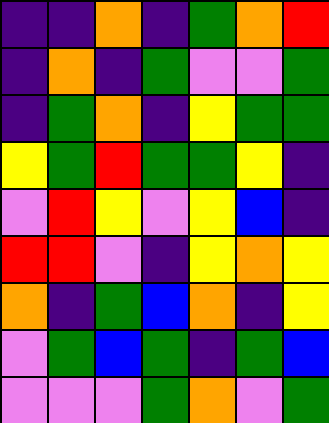[["indigo", "indigo", "orange", "indigo", "green", "orange", "red"], ["indigo", "orange", "indigo", "green", "violet", "violet", "green"], ["indigo", "green", "orange", "indigo", "yellow", "green", "green"], ["yellow", "green", "red", "green", "green", "yellow", "indigo"], ["violet", "red", "yellow", "violet", "yellow", "blue", "indigo"], ["red", "red", "violet", "indigo", "yellow", "orange", "yellow"], ["orange", "indigo", "green", "blue", "orange", "indigo", "yellow"], ["violet", "green", "blue", "green", "indigo", "green", "blue"], ["violet", "violet", "violet", "green", "orange", "violet", "green"]]